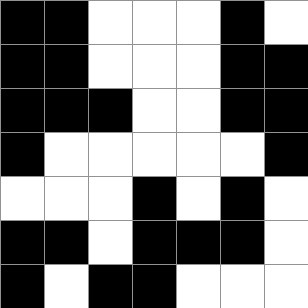[["black", "black", "white", "white", "white", "black", "white"], ["black", "black", "white", "white", "white", "black", "black"], ["black", "black", "black", "white", "white", "black", "black"], ["black", "white", "white", "white", "white", "white", "black"], ["white", "white", "white", "black", "white", "black", "white"], ["black", "black", "white", "black", "black", "black", "white"], ["black", "white", "black", "black", "white", "white", "white"]]